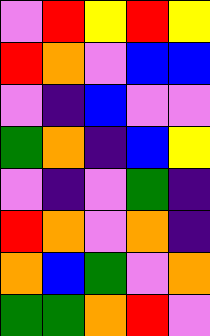[["violet", "red", "yellow", "red", "yellow"], ["red", "orange", "violet", "blue", "blue"], ["violet", "indigo", "blue", "violet", "violet"], ["green", "orange", "indigo", "blue", "yellow"], ["violet", "indigo", "violet", "green", "indigo"], ["red", "orange", "violet", "orange", "indigo"], ["orange", "blue", "green", "violet", "orange"], ["green", "green", "orange", "red", "violet"]]